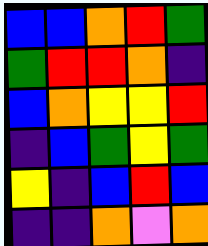[["blue", "blue", "orange", "red", "green"], ["green", "red", "red", "orange", "indigo"], ["blue", "orange", "yellow", "yellow", "red"], ["indigo", "blue", "green", "yellow", "green"], ["yellow", "indigo", "blue", "red", "blue"], ["indigo", "indigo", "orange", "violet", "orange"]]